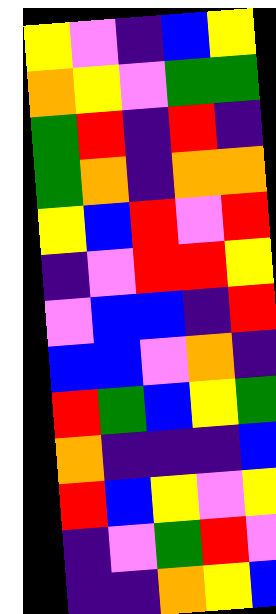[["yellow", "violet", "indigo", "blue", "yellow"], ["orange", "yellow", "violet", "green", "green"], ["green", "red", "indigo", "red", "indigo"], ["green", "orange", "indigo", "orange", "orange"], ["yellow", "blue", "red", "violet", "red"], ["indigo", "violet", "red", "red", "yellow"], ["violet", "blue", "blue", "indigo", "red"], ["blue", "blue", "violet", "orange", "indigo"], ["red", "green", "blue", "yellow", "green"], ["orange", "indigo", "indigo", "indigo", "blue"], ["red", "blue", "yellow", "violet", "yellow"], ["indigo", "violet", "green", "red", "violet"], ["indigo", "indigo", "orange", "yellow", "blue"]]